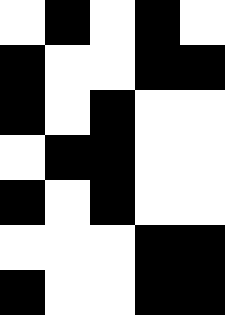[["white", "black", "white", "black", "white"], ["black", "white", "white", "black", "black"], ["black", "white", "black", "white", "white"], ["white", "black", "black", "white", "white"], ["black", "white", "black", "white", "white"], ["white", "white", "white", "black", "black"], ["black", "white", "white", "black", "black"]]